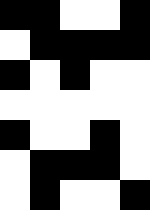[["black", "black", "white", "white", "black"], ["white", "black", "black", "black", "black"], ["black", "white", "black", "white", "white"], ["white", "white", "white", "white", "white"], ["black", "white", "white", "black", "white"], ["white", "black", "black", "black", "white"], ["white", "black", "white", "white", "black"]]